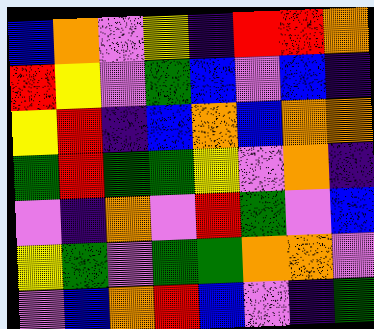[["blue", "orange", "violet", "yellow", "indigo", "red", "red", "orange"], ["red", "yellow", "violet", "green", "blue", "violet", "blue", "indigo"], ["yellow", "red", "indigo", "blue", "orange", "blue", "orange", "orange"], ["green", "red", "green", "green", "yellow", "violet", "orange", "indigo"], ["violet", "indigo", "orange", "violet", "red", "green", "violet", "blue"], ["yellow", "green", "violet", "green", "green", "orange", "orange", "violet"], ["violet", "blue", "orange", "red", "blue", "violet", "indigo", "green"]]